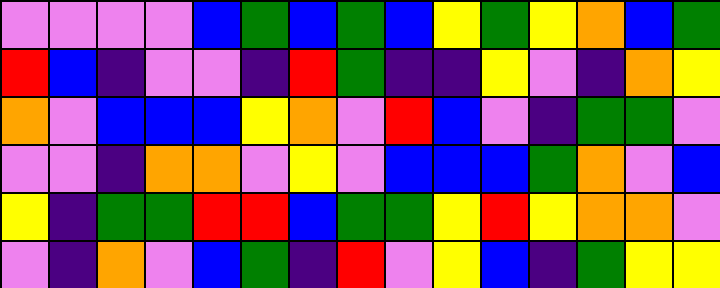[["violet", "violet", "violet", "violet", "blue", "green", "blue", "green", "blue", "yellow", "green", "yellow", "orange", "blue", "green"], ["red", "blue", "indigo", "violet", "violet", "indigo", "red", "green", "indigo", "indigo", "yellow", "violet", "indigo", "orange", "yellow"], ["orange", "violet", "blue", "blue", "blue", "yellow", "orange", "violet", "red", "blue", "violet", "indigo", "green", "green", "violet"], ["violet", "violet", "indigo", "orange", "orange", "violet", "yellow", "violet", "blue", "blue", "blue", "green", "orange", "violet", "blue"], ["yellow", "indigo", "green", "green", "red", "red", "blue", "green", "green", "yellow", "red", "yellow", "orange", "orange", "violet"], ["violet", "indigo", "orange", "violet", "blue", "green", "indigo", "red", "violet", "yellow", "blue", "indigo", "green", "yellow", "yellow"]]